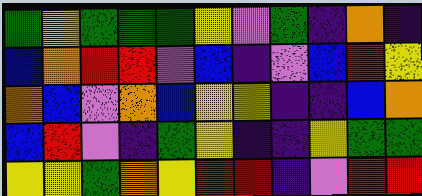[["green", "yellow", "green", "green", "green", "yellow", "violet", "green", "indigo", "orange", "indigo"], ["blue", "orange", "red", "red", "violet", "blue", "indigo", "violet", "blue", "red", "yellow"], ["orange", "blue", "violet", "orange", "blue", "yellow", "yellow", "indigo", "indigo", "blue", "orange"], ["blue", "red", "violet", "indigo", "green", "yellow", "indigo", "indigo", "yellow", "green", "green"], ["yellow", "yellow", "green", "orange", "yellow", "red", "red", "indigo", "violet", "red", "red"]]